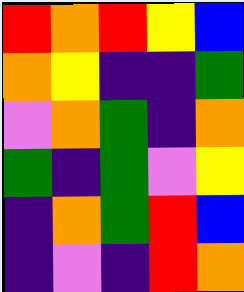[["red", "orange", "red", "yellow", "blue"], ["orange", "yellow", "indigo", "indigo", "green"], ["violet", "orange", "green", "indigo", "orange"], ["green", "indigo", "green", "violet", "yellow"], ["indigo", "orange", "green", "red", "blue"], ["indigo", "violet", "indigo", "red", "orange"]]